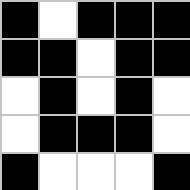[["black", "white", "black", "black", "black"], ["black", "black", "white", "black", "black"], ["white", "black", "white", "black", "white"], ["white", "black", "black", "black", "white"], ["black", "white", "white", "white", "black"]]